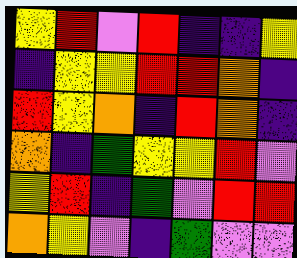[["yellow", "red", "violet", "red", "indigo", "indigo", "yellow"], ["indigo", "yellow", "yellow", "red", "red", "orange", "indigo"], ["red", "yellow", "orange", "indigo", "red", "orange", "indigo"], ["orange", "indigo", "green", "yellow", "yellow", "red", "violet"], ["yellow", "red", "indigo", "green", "violet", "red", "red"], ["orange", "yellow", "violet", "indigo", "green", "violet", "violet"]]